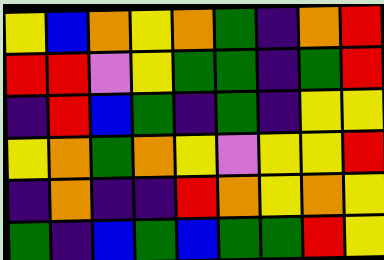[["yellow", "blue", "orange", "yellow", "orange", "green", "indigo", "orange", "red"], ["red", "red", "violet", "yellow", "green", "green", "indigo", "green", "red"], ["indigo", "red", "blue", "green", "indigo", "green", "indigo", "yellow", "yellow"], ["yellow", "orange", "green", "orange", "yellow", "violet", "yellow", "yellow", "red"], ["indigo", "orange", "indigo", "indigo", "red", "orange", "yellow", "orange", "yellow"], ["green", "indigo", "blue", "green", "blue", "green", "green", "red", "yellow"]]